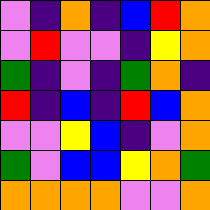[["violet", "indigo", "orange", "indigo", "blue", "red", "orange"], ["violet", "red", "violet", "violet", "indigo", "yellow", "orange"], ["green", "indigo", "violet", "indigo", "green", "orange", "indigo"], ["red", "indigo", "blue", "indigo", "red", "blue", "orange"], ["violet", "violet", "yellow", "blue", "indigo", "violet", "orange"], ["green", "violet", "blue", "blue", "yellow", "orange", "green"], ["orange", "orange", "orange", "orange", "violet", "violet", "orange"]]